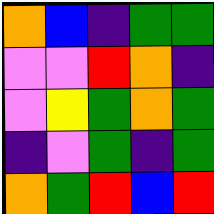[["orange", "blue", "indigo", "green", "green"], ["violet", "violet", "red", "orange", "indigo"], ["violet", "yellow", "green", "orange", "green"], ["indigo", "violet", "green", "indigo", "green"], ["orange", "green", "red", "blue", "red"]]